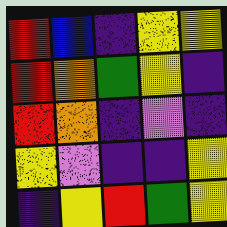[["red", "blue", "indigo", "yellow", "yellow"], ["red", "orange", "green", "yellow", "indigo"], ["red", "orange", "indigo", "violet", "indigo"], ["yellow", "violet", "indigo", "indigo", "yellow"], ["indigo", "yellow", "red", "green", "yellow"]]